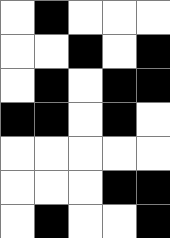[["white", "black", "white", "white", "white"], ["white", "white", "black", "white", "black"], ["white", "black", "white", "black", "black"], ["black", "black", "white", "black", "white"], ["white", "white", "white", "white", "white"], ["white", "white", "white", "black", "black"], ["white", "black", "white", "white", "black"]]